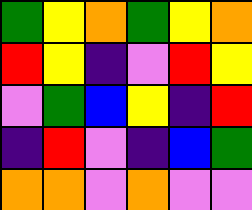[["green", "yellow", "orange", "green", "yellow", "orange"], ["red", "yellow", "indigo", "violet", "red", "yellow"], ["violet", "green", "blue", "yellow", "indigo", "red"], ["indigo", "red", "violet", "indigo", "blue", "green"], ["orange", "orange", "violet", "orange", "violet", "violet"]]